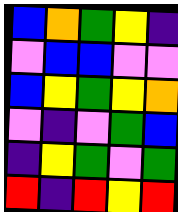[["blue", "orange", "green", "yellow", "indigo"], ["violet", "blue", "blue", "violet", "violet"], ["blue", "yellow", "green", "yellow", "orange"], ["violet", "indigo", "violet", "green", "blue"], ["indigo", "yellow", "green", "violet", "green"], ["red", "indigo", "red", "yellow", "red"]]